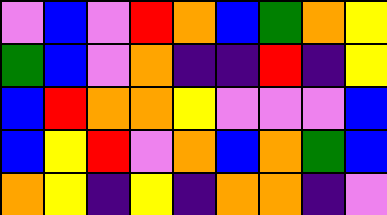[["violet", "blue", "violet", "red", "orange", "blue", "green", "orange", "yellow"], ["green", "blue", "violet", "orange", "indigo", "indigo", "red", "indigo", "yellow"], ["blue", "red", "orange", "orange", "yellow", "violet", "violet", "violet", "blue"], ["blue", "yellow", "red", "violet", "orange", "blue", "orange", "green", "blue"], ["orange", "yellow", "indigo", "yellow", "indigo", "orange", "orange", "indigo", "violet"]]